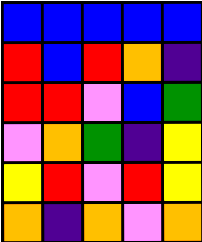[["blue", "blue", "blue", "blue", "blue"], ["red", "blue", "red", "orange", "indigo"], ["red", "red", "violet", "blue", "green"], ["violet", "orange", "green", "indigo", "yellow"], ["yellow", "red", "violet", "red", "yellow"], ["orange", "indigo", "orange", "violet", "orange"]]